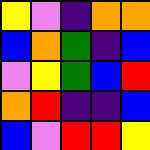[["yellow", "violet", "indigo", "orange", "orange"], ["blue", "orange", "green", "indigo", "blue"], ["violet", "yellow", "green", "blue", "red"], ["orange", "red", "indigo", "indigo", "blue"], ["blue", "violet", "red", "red", "yellow"]]